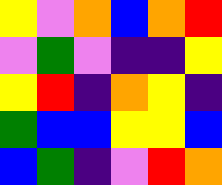[["yellow", "violet", "orange", "blue", "orange", "red"], ["violet", "green", "violet", "indigo", "indigo", "yellow"], ["yellow", "red", "indigo", "orange", "yellow", "indigo"], ["green", "blue", "blue", "yellow", "yellow", "blue"], ["blue", "green", "indigo", "violet", "red", "orange"]]